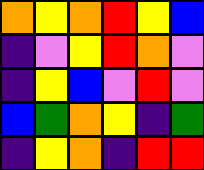[["orange", "yellow", "orange", "red", "yellow", "blue"], ["indigo", "violet", "yellow", "red", "orange", "violet"], ["indigo", "yellow", "blue", "violet", "red", "violet"], ["blue", "green", "orange", "yellow", "indigo", "green"], ["indigo", "yellow", "orange", "indigo", "red", "red"]]